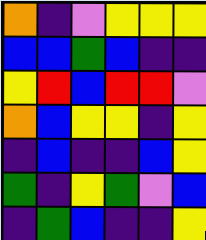[["orange", "indigo", "violet", "yellow", "yellow", "yellow"], ["blue", "blue", "green", "blue", "indigo", "indigo"], ["yellow", "red", "blue", "red", "red", "violet"], ["orange", "blue", "yellow", "yellow", "indigo", "yellow"], ["indigo", "blue", "indigo", "indigo", "blue", "yellow"], ["green", "indigo", "yellow", "green", "violet", "blue"], ["indigo", "green", "blue", "indigo", "indigo", "yellow"]]